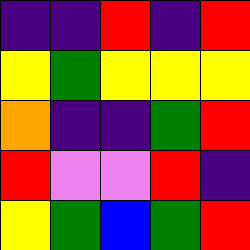[["indigo", "indigo", "red", "indigo", "red"], ["yellow", "green", "yellow", "yellow", "yellow"], ["orange", "indigo", "indigo", "green", "red"], ["red", "violet", "violet", "red", "indigo"], ["yellow", "green", "blue", "green", "red"]]